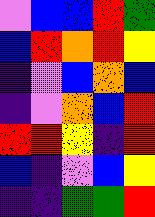[["violet", "blue", "blue", "red", "green"], ["blue", "red", "orange", "red", "yellow"], ["indigo", "violet", "blue", "orange", "blue"], ["indigo", "violet", "orange", "blue", "red"], ["red", "red", "yellow", "indigo", "red"], ["blue", "indigo", "violet", "blue", "yellow"], ["indigo", "indigo", "green", "green", "red"]]